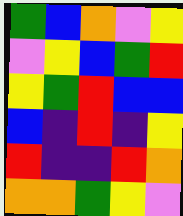[["green", "blue", "orange", "violet", "yellow"], ["violet", "yellow", "blue", "green", "red"], ["yellow", "green", "red", "blue", "blue"], ["blue", "indigo", "red", "indigo", "yellow"], ["red", "indigo", "indigo", "red", "orange"], ["orange", "orange", "green", "yellow", "violet"]]